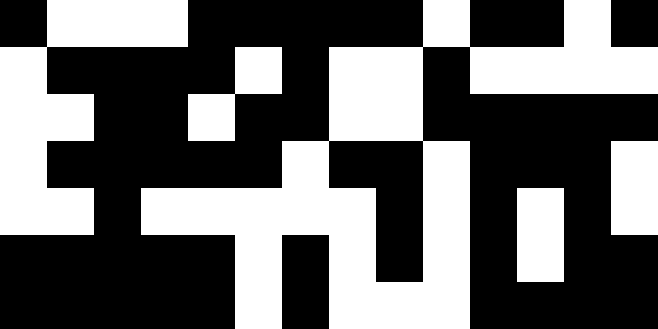[["black", "white", "white", "white", "black", "black", "black", "black", "black", "white", "black", "black", "white", "black"], ["white", "black", "black", "black", "black", "white", "black", "white", "white", "black", "white", "white", "white", "white"], ["white", "white", "black", "black", "white", "black", "black", "white", "white", "black", "black", "black", "black", "black"], ["white", "black", "black", "black", "black", "black", "white", "black", "black", "white", "black", "black", "black", "white"], ["white", "white", "black", "white", "white", "white", "white", "white", "black", "white", "black", "white", "black", "white"], ["black", "black", "black", "black", "black", "white", "black", "white", "black", "white", "black", "white", "black", "black"], ["black", "black", "black", "black", "black", "white", "black", "white", "white", "white", "black", "black", "black", "black"]]